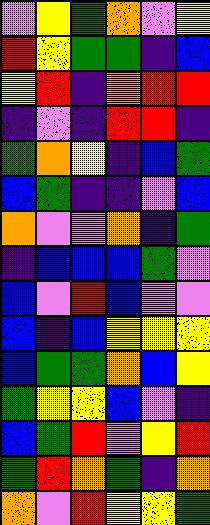[["violet", "yellow", "green", "orange", "violet", "yellow"], ["red", "yellow", "green", "green", "indigo", "blue"], ["yellow", "red", "indigo", "orange", "red", "red"], ["indigo", "violet", "indigo", "red", "red", "indigo"], ["green", "orange", "yellow", "indigo", "blue", "green"], ["blue", "green", "indigo", "indigo", "violet", "blue"], ["orange", "violet", "violet", "orange", "indigo", "green"], ["indigo", "blue", "blue", "blue", "green", "violet"], ["blue", "violet", "red", "blue", "violet", "violet"], ["blue", "indigo", "blue", "yellow", "yellow", "yellow"], ["blue", "green", "green", "orange", "blue", "yellow"], ["green", "yellow", "yellow", "blue", "violet", "indigo"], ["blue", "green", "red", "violet", "yellow", "red"], ["green", "red", "orange", "green", "indigo", "orange"], ["orange", "violet", "red", "yellow", "yellow", "green"]]